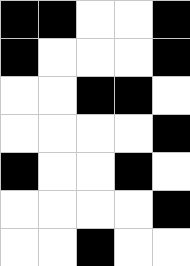[["black", "black", "white", "white", "black"], ["black", "white", "white", "white", "black"], ["white", "white", "black", "black", "white"], ["white", "white", "white", "white", "black"], ["black", "white", "white", "black", "white"], ["white", "white", "white", "white", "black"], ["white", "white", "black", "white", "white"]]